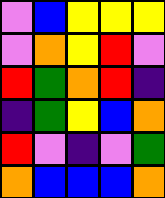[["violet", "blue", "yellow", "yellow", "yellow"], ["violet", "orange", "yellow", "red", "violet"], ["red", "green", "orange", "red", "indigo"], ["indigo", "green", "yellow", "blue", "orange"], ["red", "violet", "indigo", "violet", "green"], ["orange", "blue", "blue", "blue", "orange"]]